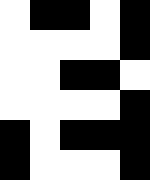[["white", "black", "black", "white", "black"], ["white", "white", "white", "white", "black"], ["white", "white", "black", "black", "white"], ["white", "white", "white", "white", "black"], ["black", "white", "black", "black", "black"], ["black", "white", "white", "white", "black"]]